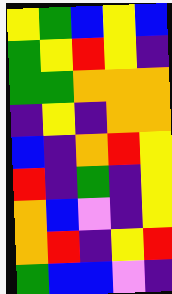[["yellow", "green", "blue", "yellow", "blue"], ["green", "yellow", "red", "yellow", "indigo"], ["green", "green", "orange", "orange", "orange"], ["indigo", "yellow", "indigo", "orange", "orange"], ["blue", "indigo", "orange", "red", "yellow"], ["red", "indigo", "green", "indigo", "yellow"], ["orange", "blue", "violet", "indigo", "yellow"], ["orange", "red", "indigo", "yellow", "red"], ["green", "blue", "blue", "violet", "indigo"]]